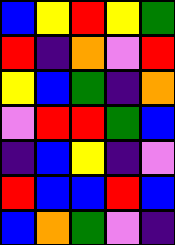[["blue", "yellow", "red", "yellow", "green"], ["red", "indigo", "orange", "violet", "red"], ["yellow", "blue", "green", "indigo", "orange"], ["violet", "red", "red", "green", "blue"], ["indigo", "blue", "yellow", "indigo", "violet"], ["red", "blue", "blue", "red", "blue"], ["blue", "orange", "green", "violet", "indigo"]]